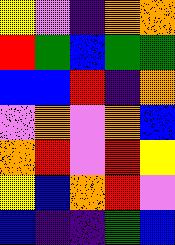[["yellow", "violet", "indigo", "orange", "orange"], ["red", "green", "blue", "green", "green"], ["blue", "blue", "red", "indigo", "orange"], ["violet", "orange", "violet", "orange", "blue"], ["orange", "red", "violet", "red", "yellow"], ["yellow", "blue", "orange", "red", "violet"], ["blue", "indigo", "indigo", "green", "blue"]]